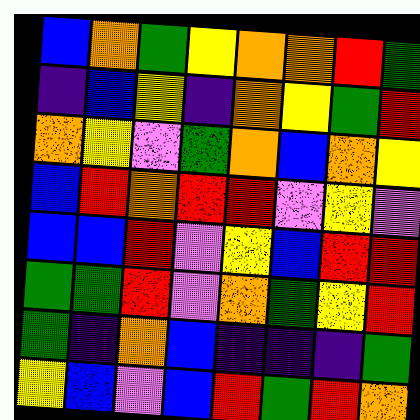[["blue", "orange", "green", "yellow", "orange", "orange", "red", "green"], ["indigo", "blue", "yellow", "indigo", "orange", "yellow", "green", "red"], ["orange", "yellow", "violet", "green", "orange", "blue", "orange", "yellow"], ["blue", "red", "orange", "red", "red", "violet", "yellow", "violet"], ["blue", "blue", "red", "violet", "yellow", "blue", "red", "red"], ["green", "green", "red", "violet", "orange", "green", "yellow", "red"], ["green", "indigo", "orange", "blue", "indigo", "indigo", "indigo", "green"], ["yellow", "blue", "violet", "blue", "red", "green", "red", "orange"]]